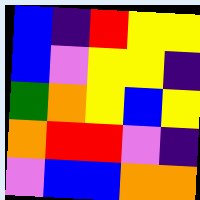[["blue", "indigo", "red", "yellow", "yellow"], ["blue", "violet", "yellow", "yellow", "indigo"], ["green", "orange", "yellow", "blue", "yellow"], ["orange", "red", "red", "violet", "indigo"], ["violet", "blue", "blue", "orange", "orange"]]